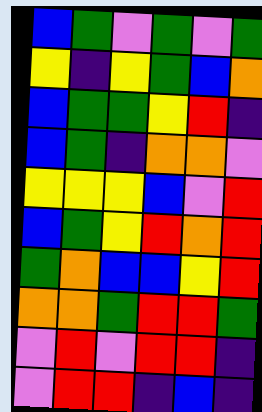[["blue", "green", "violet", "green", "violet", "green"], ["yellow", "indigo", "yellow", "green", "blue", "orange"], ["blue", "green", "green", "yellow", "red", "indigo"], ["blue", "green", "indigo", "orange", "orange", "violet"], ["yellow", "yellow", "yellow", "blue", "violet", "red"], ["blue", "green", "yellow", "red", "orange", "red"], ["green", "orange", "blue", "blue", "yellow", "red"], ["orange", "orange", "green", "red", "red", "green"], ["violet", "red", "violet", "red", "red", "indigo"], ["violet", "red", "red", "indigo", "blue", "indigo"]]